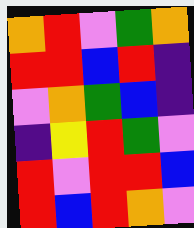[["orange", "red", "violet", "green", "orange"], ["red", "red", "blue", "red", "indigo"], ["violet", "orange", "green", "blue", "indigo"], ["indigo", "yellow", "red", "green", "violet"], ["red", "violet", "red", "red", "blue"], ["red", "blue", "red", "orange", "violet"]]